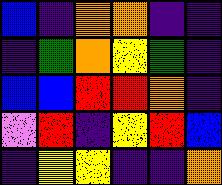[["blue", "indigo", "orange", "orange", "indigo", "indigo"], ["indigo", "green", "orange", "yellow", "green", "indigo"], ["blue", "blue", "red", "red", "orange", "indigo"], ["violet", "red", "indigo", "yellow", "red", "blue"], ["indigo", "yellow", "yellow", "indigo", "indigo", "orange"]]